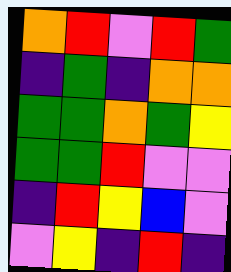[["orange", "red", "violet", "red", "green"], ["indigo", "green", "indigo", "orange", "orange"], ["green", "green", "orange", "green", "yellow"], ["green", "green", "red", "violet", "violet"], ["indigo", "red", "yellow", "blue", "violet"], ["violet", "yellow", "indigo", "red", "indigo"]]